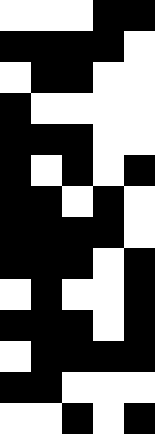[["white", "white", "white", "black", "black"], ["black", "black", "black", "black", "white"], ["white", "black", "black", "white", "white"], ["black", "white", "white", "white", "white"], ["black", "black", "black", "white", "white"], ["black", "white", "black", "white", "black"], ["black", "black", "white", "black", "white"], ["black", "black", "black", "black", "white"], ["black", "black", "black", "white", "black"], ["white", "black", "white", "white", "black"], ["black", "black", "black", "white", "black"], ["white", "black", "black", "black", "black"], ["black", "black", "white", "white", "white"], ["white", "white", "black", "white", "black"]]